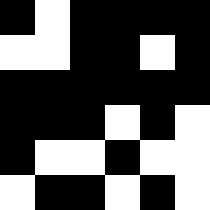[["black", "white", "black", "black", "black", "black"], ["white", "white", "black", "black", "white", "black"], ["black", "black", "black", "black", "black", "black"], ["black", "black", "black", "white", "black", "white"], ["black", "white", "white", "black", "white", "white"], ["white", "black", "black", "white", "black", "white"]]